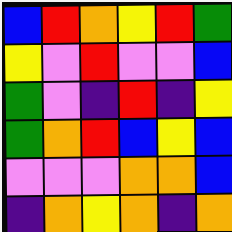[["blue", "red", "orange", "yellow", "red", "green"], ["yellow", "violet", "red", "violet", "violet", "blue"], ["green", "violet", "indigo", "red", "indigo", "yellow"], ["green", "orange", "red", "blue", "yellow", "blue"], ["violet", "violet", "violet", "orange", "orange", "blue"], ["indigo", "orange", "yellow", "orange", "indigo", "orange"]]